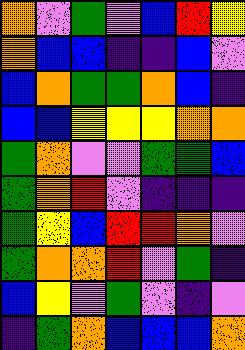[["orange", "violet", "green", "violet", "blue", "red", "yellow"], ["orange", "blue", "blue", "indigo", "indigo", "blue", "violet"], ["blue", "orange", "green", "green", "orange", "blue", "indigo"], ["blue", "blue", "yellow", "yellow", "yellow", "orange", "orange"], ["green", "orange", "violet", "violet", "green", "green", "blue"], ["green", "orange", "red", "violet", "indigo", "indigo", "indigo"], ["green", "yellow", "blue", "red", "red", "orange", "violet"], ["green", "orange", "orange", "red", "violet", "green", "indigo"], ["blue", "yellow", "violet", "green", "violet", "indigo", "violet"], ["indigo", "green", "orange", "blue", "blue", "blue", "orange"]]